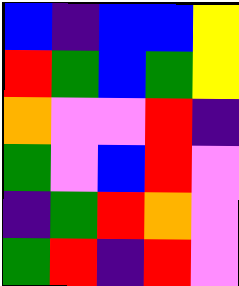[["blue", "indigo", "blue", "blue", "yellow"], ["red", "green", "blue", "green", "yellow"], ["orange", "violet", "violet", "red", "indigo"], ["green", "violet", "blue", "red", "violet"], ["indigo", "green", "red", "orange", "violet"], ["green", "red", "indigo", "red", "violet"]]